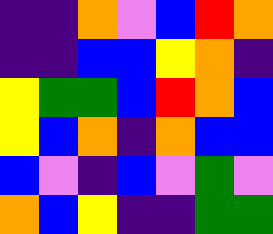[["indigo", "indigo", "orange", "violet", "blue", "red", "orange"], ["indigo", "indigo", "blue", "blue", "yellow", "orange", "indigo"], ["yellow", "green", "green", "blue", "red", "orange", "blue"], ["yellow", "blue", "orange", "indigo", "orange", "blue", "blue"], ["blue", "violet", "indigo", "blue", "violet", "green", "violet"], ["orange", "blue", "yellow", "indigo", "indigo", "green", "green"]]